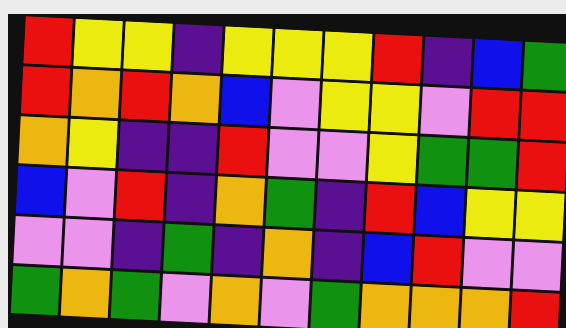[["red", "yellow", "yellow", "indigo", "yellow", "yellow", "yellow", "red", "indigo", "blue", "green"], ["red", "orange", "red", "orange", "blue", "violet", "yellow", "yellow", "violet", "red", "red"], ["orange", "yellow", "indigo", "indigo", "red", "violet", "violet", "yellow", "green", "green", "red"], ["blue", "violet", "red", "indigo", "orange", "green", "indigo", "red", "blue", "yellow", "yellow"], ["violet", "violet", "indigo", "green", "indigo", "orange", "indigo", "blue", "red", "violet", "violet"], ["green", "orange", "green", "violet", "orange", "violet", "green", "orange", "orange", "orange", "red"]]